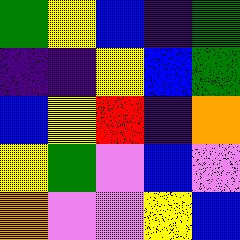[["green", "yellow", "blue", "indigo", "green"], ["indigo", "indigo", "yellow", "blue", "green"], ["blue", "yellow", "red", "indigo", "orange"], ["yellow", "green", "violet", "blue", "violet"], ["orange", "violet", "violet", "yellow", "blue"]]